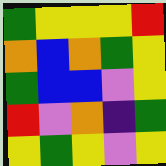[["green", "yellow", "yellow", "yellow", "red"], ["orange", "blue", "orange", "green", "yellow"], ["green", "blue", "blue", "violet", "yellow"], ["red", "violet", "orange", "indigo", "green"], ["yellow", "green", "yellow", "violet", "yellow"]]